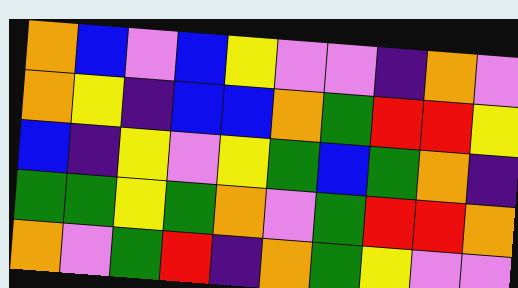[["orange", "blue", "violet", "blue", "yellow", "violet", "violet", "indigo", "orange", "violet"], ["orange", "yellow", "indigo", "blue", "blue", "orange", "green", "red", "red", "yellow"], ["blue", "indigo", "yellow", "violet", "yellow", "green", "blue", "green", "orange", "indigo"], ["green", "green", "yellow", "green", "orange", "violet", "green", "red", "red", "orange"], ["orange", "violet", "green", "red", "indigo", "orange", "green", "yellow", "violet", "violet"]]